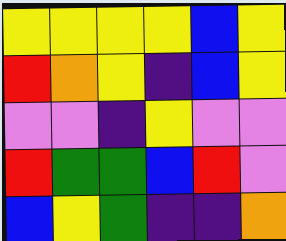[["yellow", "yellow", "yellow", "yellow", "blue", "yellow"], ["red", "orange", "yellow", "indigo", "blue", "yellow"], ["violet", "violet", "indigo", "yellow", "violet", "violet"], ["red", "green", "green", "blue", "red", "violet"], ["blue", "yellow", "green", "indigo", "indigo", "orange"]]